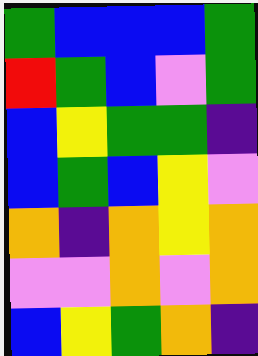[["green", "blue", "blue", "blue", "green"], ["red", "green", "blue", "violet", "green"], ["blue", "yellow", "green", "green", "indigo"], ["blue", "green", "blue", "yellow", "violet"], ["orange", "indigo", "orange", "yellow", "orange"], ["violet", "violet", "orange", "violet", "orange"], ["blue", "yellow", "green", "orange", "indigo"]]